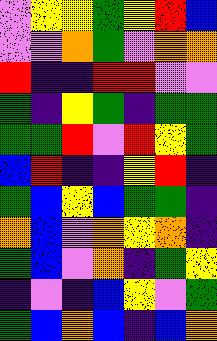[["violet", "yellow", "yellow", "green", "yellow", "red", "blue"], ["violet", "violet", "orange", "green", "violet", "orange", "orange"], ["red", "indigo", "indigo", "red", "red", "violet", "violet"], ["green", "indigo", "yellow", "green", "indigo", "green", "green"], ["green", "green", "red", "violet", "red", "yellow", "green"], ["blue", "red", "indigo", "indigo", "yellow", "red", "indigo"], ["green", "blue", "yellow", "blue", "green", "green", "indigo"], ["orange", "blue", "violet", "orange", "yellow", "orange", "indigo"], ["green", "blue", "violet", "orange", "indigo", "green", "yellow"], ["indigo", "violet", "indigo", "blue", "yellow", "violet", "green"], ["green", "blue", "orange", "blue", "indigo", "blue", "orange"]]